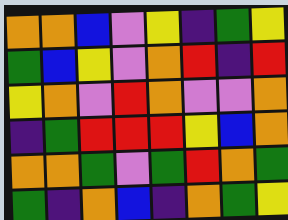[["orange", "orange", "blue", "violet", "yellow", "indigo", "green", "yellow"], ["green", "blue", "yellow", "violet", "orange", "red", "indigo", "red"], ["yellow", "orange", "violet", "red", "orange", "violet", "violet", "orange"], ["indigo", "green", "red", "red", "red", "yellow", "blue", "orange"], ["orange", "orange", "green", "violet", "green", "red", "orange", "green"], ["green", "indigo", "orange", "blue", "indigo", "orange", "green", "yellow"]]